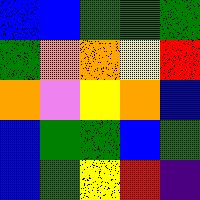[["blue", "blue", "green", "green", "green"], ["green", "orange", "orange", "yellow", "red"], ["orange", "violet", "yellow", "orange", "blue"], ["blue", "green", "green", "blue", "green"], ["blue", "green", "yellow", "red", "indigo"]]